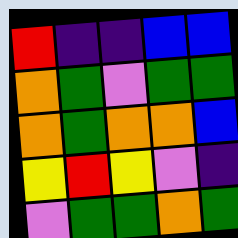[["red", "indigo", "indigo", "blue", "blue"], ["orange", "green", "violet", "green", "green"], ["orange", "green", "orange", "orange", "blue"], ["yellow", "red", "yellow", "violet", "indigo"], ["violet", "green", "green", "orange", "green"]]